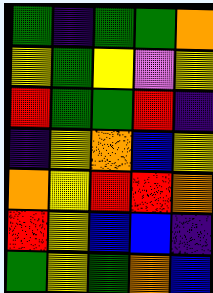[["green", "indigo", "green", "green", "orange"], ["yellow", "green", "yellow", "violet", "yellow"], ["red", "green", "green", "red", "indigo"], ["indigo", "yellow", "orange", "blue", "yellow"], ["orange", "yellow", "red", "red", "orange"], ["red", "yellow", "blue", "blue", "indigo"], ["green", "yellow", "green", "orange", "blue"]]